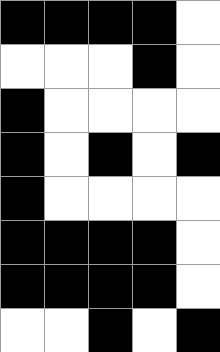[["black", "black", "black", "black", "white"], ["white", "white", "white", "black", "white"], ["black", "white", "white", "white", "white"], ["black", "white", "black", "white", "black"], ["black", "white", "white", "white", "white"], ["black", "black", "black", "black", "white"], ["black", "black", "black", "black", "white"], ["white", "white", "black", "white", "black"]]